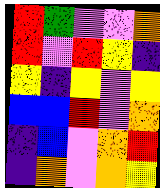[["red", "green", "violet", "violet", "orange"], ["red", "violet", "red", "yellow", "indigo"], ["yellow", "indigo", "yellow", "violet", "yellow"], ["blue", "blue", "red", "violet", "orange"], ["indigo", "blue", "violet", "orange", "red"], ["indigo", "orange", "violet", "orange", "yellow"]]